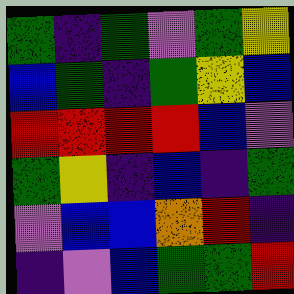[["green", "indigo", "green", "violet", "green", "yellow"], ["blue", "green", "indigo", "green", "yellow", "blue"], ["red", "red", "red", "red", "blue", "violet"], ["green", "yellow", "indigo", "blue", "indigo", "green"], ["violet", "blue", "blue", "orange", "red", "indigo"], ["indigo", "violet", "blue", "green", "green", "red"]]